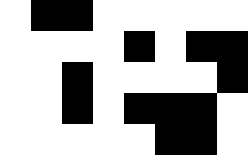[["white", "black", "black", "white", "white", "white", "white", "white"], ["white", "white", "white", "white", "black", "white", "black", "black"], ["white", "white", "black", "white", "white", "white", "white", "black"], ["white", "white", "black", "white", "black", "black", "black", "white"], ["white", "white", "white", "white", "white", "black", "black", "white"]]